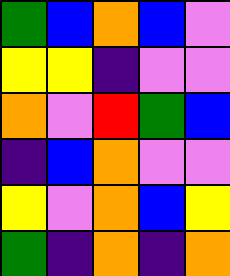[["green", "blue", "orange", "blue", "violet"], ["yellow", "yellow", "indigo", "violet", "violet"], ["orange", "violet", "red", "green", "blue"], ["indigo", "blue", "orange", "violet", "violet"], ["yellow", "violet", "orange", "blue", "yellow"], ["green", "indigo", "orange", "indigo", "orange"]]